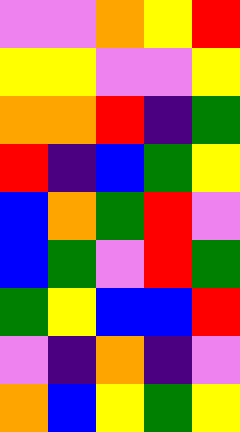[["violet", "violet", "orange", "yellow", "red"], ["yellow", "yellow", "violet", "violet", "yellow"], ["orange", "orange", "red", "indigo", "green"], ["red", "indigo", "blue", "green", "yellow"], ["blue", "orange", "green", "red", "violet"], ["blue", "green", "violet", "red", "green"], ["green", "yellow", "blue", "blue", "red"], ["violet", "indigo", "orange", "indigo", "violet"], ["orange", "blue", "yellow", "green", "yellow"]]